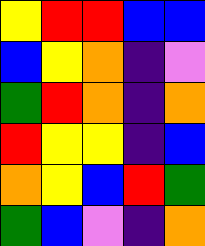[["yellow", "red", "red", "blue", "blue"], ["blue", "yellow", "orange", "indigo", "violet"], ["green", "red", "orange", "indigo", "orange"], ["red", "yellow", "yellow", "indigo", "blue"], ["orange", "yellow", "blue", "red", "green"], ["green", "blue", "violet", "indigo", "orange"]]